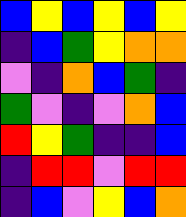[["blue", "yellow", "blue", "yellow", "blue", "yellow"], ["indigo", "blue", "green", "yellow", "orange", "orange"], ["violet", "indigo", "orange", "blue", "green", "indigo"], ["green", "violet", "indigo", "violet", "orange", "blue"], ["red", "yellow", "green", "indigo", "indigo", "blue"], ["indigo", "red", "red", "violet", "red", "red"], ["indigo", "blue", "violet", "yellow", "blue", "orange"]]